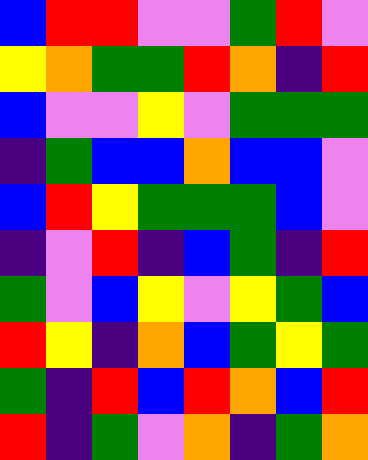[["blue", "red", "red", "violet", "violet", "green", "red", "violet"], ["yellow", "orange", "green", "green", "red", "orange", "indigo", "red"], ["blue", "violet", "violet", "yellow", "violet", "green", "green", "green"], ["indigo", "green", "blue", "blue", "orange", "blue", "blue", "violet"], ["blue", "red", "yellow", "green", "green", "green", "blue", "violet"], ["indigo", "violet", "red", "indigo", "blue", "green", "indigo", "red"], ["green", "violet", "blue", "yellow", "violet", "yellow", "green", "blue"], ["red", "yellow", "indigo", "orange", "blue", "green", "yellow", "green"], ["green", "indigo", "red", "blue", "red", "orange", "blue", "red"], ["red", "indigo", "green", "violet", "orange", "indigo", "green", "orange"]]